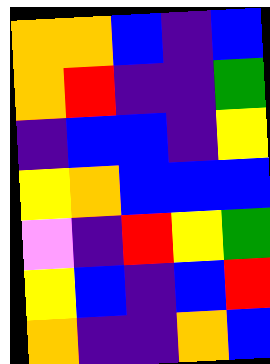[["orange", "orange", "blue", "indigo", "blue"], ["orange", "red", "indigo", "indigo", "green"], ["indigo", "blue", "blue", "indigo", "yellow"], ["yellow", "orange", "blue", "blue", "blue"], ["violet", "indigo", "red", "yellow", "green"], ["yellow", "blue", "indigo", "blue", "red"], ["orange", "indigo", "indigo", "orange", "blue"]]